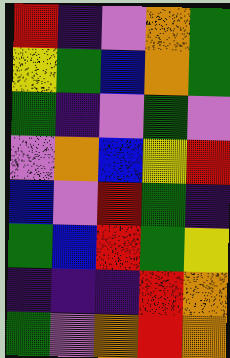[["red", "indigo", "violet", "orange", "green"], ["yellow", "green", "blue", "orange", "green"], ["green", "indigo", "violet", "green", "violet"], ["violet", "orange", "blue", "yellow", "red"], ["blue", "violet", "red", "green", "indigo"], ["green", "blue", "red", "green", "yellow"], ["indigo", "indigo", "indigo", "red", "orange"], ["green", "violet", "orange", "red", "orange"]]